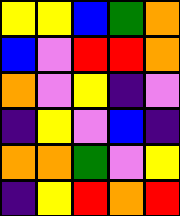[["yellow", "yellow", "blue", "green", "orange"], ["blue", "violet", "red", "red", "orange"], ["orange", "violet", "yellow", "indigo", "violet"], ["indigo", "yellow", "violet", "blue", "indigo"], ["orange", "orange", "green", "violet", "yellow"], ["indigo", "yellow", "red", "orange", "red"]]